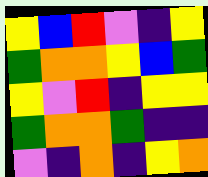[["yellow", "blue", "red", "violet", "indigo", "yellow"], ["green", "orange", "orange", "yellow", "blue", "green"], ["yellow", "violet", "red", "indigo", "yellow", "yellow"], ["green", "orange", "orange", "green", "indigo", "indigo"], ["violet", "indigo", "orange", "indigo", "yellow", "orange"]]